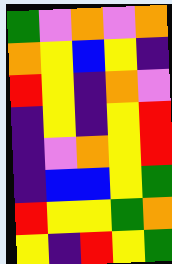[["green", "violet", "orange", "violet", "orange"], ["orange", "yellow", "blue", "yellow", "indigo"], ["red", "yellow", "indigo", "orange", "violet"], ["indigo", "yellow", "indigo", "yellow", "red"], ["indigo", "violet", "orange", "yellow", "red"], ["indigo", "blue", "blue", "yellow", "green"], ["red", "yellow", "yellow", "green", "orange"], ["yellow", "indigo", "red", "yellow", "green"]]